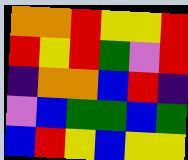[["orange", "orange", "red", "yellow", "yellow", "red"], ["red", "yellow", "red", "green", "violet", "red"], ["indigo", "orange", "orange", "blue", "red", "indigo"], ["violet", "blue", "green", "green", "blue", "green"], ["blue", "red", "yellow", "blue", "yellow", "yellow"]]